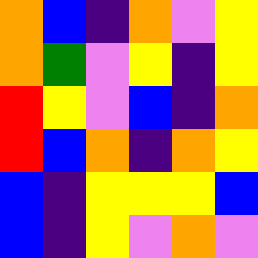[["orange", "blue", "indigo", "orange", "violet", "yellow"], ["orange", "green", "violet", "yellow", "indigo", "yellow"], ["red", "yellow", "violet", "blue", "indigo", "orange"], ["red", "blue", "orange", "indigo", "orange", "yellow"], ["blue", "indigo", "yellow", "yellow", "yellow", "blue"], ["blue", "indigo", "yellow", "violet", "orange", "violet"]]